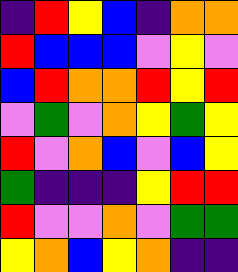[["indigo", "red", "yellow", "blue", "indigo", "orange", "orange"], ["red", "blue", "blue", "blue", "violet", "yellow", "violet"], ["blue", "red", "orange", "orange", "red", "yellow", "red"], ["violet", "green", "violet", "orange", "yellow", "green", "yellow"], ["red", "violet", "orange", "blue", "violet", "blue", "yellow"], ["green", "indigo", "indigo", "indigo", "yellow", "red", "red"], ["red", "violet", "violet", "orange", "violet", "green", "green"], ["yellow", "orange", "blue", "yellow", "orange", "indigo", "indigo"]]